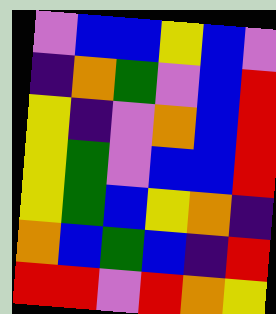[["violet", "blue", "blue", "yellow", "blue", "violet"], ["indigo", "orange", "green", "violet", "blue", "red"], ["yellow", "indigo", "violet", "orange", "blue", "red"], ["yellow", "green", "violet", "blue", "blue", "red"], ["yellow", "green", "blue", "yellow", "orange", "indigo"], ["orange", "blue", "green", "blue", "indigo", "red"], ["red", "red", "violet", "red", "orange", "yellow"]]